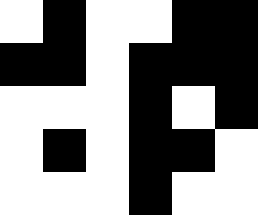[["white", "black", "white", "white", "black", "black"], ["black", "black", "white", "black", "black", "black"], ["white", "white", "white", "black", "white", "black"], ["white", "black", "white", "black", "black", "white"], ["white", "white", "white", "black", "white", "white"]]